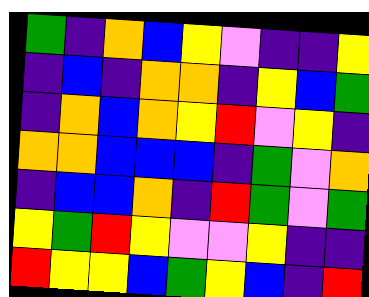[["green", "indigo", "orange", "blue", "yellow", "violet", "indigo", "indigo", "yellow"], ["indigo", "blue", "indigo", "orange", "orange", "indigo", "yellow", "blue", "green"], ["indigo", "orange", "blue", "orange", "yellow", "red", "violet", "yellow", "indigo"], ["orange", "orange", "blue", "blue", "blue", "indigo", "green", "violet", "orange"], ["indigo", "blue", "blue", "orange", "indigo", "red", "green", "violet", "green"], ["yellow", "green", "red", "yellow", "violet", "violet", "yellow", "indigo", "indigo"], ["red", "yellow", "yellow", "blue", "green", "yellow", "blue", "indigo", "red"]]